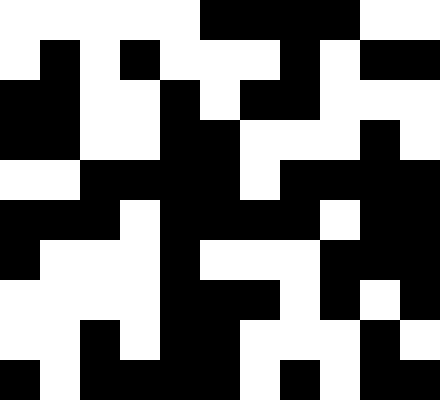[["white", "white", "white", "white", "white", "black", "black", "black", "black", "white", "white"], ["white", "black", "white", "black", "white", "white", "white", "black", "white", "black", "black"], ["black", "black", "white", "white", "black", "white", "black", "black", "white", "white", "white"], ["black", "black", "white", "white", "black", "black", "white", "white", "white", "black", "white"], ["white", "white", "black", "black", "black", "black", "white", "black", "black", "black", "black"], ["black", "black", "black", "white", "black", "black", "black", "black", "white", "black", "black"], ["black", "white", "white", "white", "black", "white", "white", "white", "black", "black", "black"], ["white", "white", "white", "white", "black", "black", "black", "white", "black", "white", "black"], ["white", "white", "black", "white", "black", "black", "white", "white", "white", "black", "white"], ["black", "white", "black", "black", "black", "black", "white", "black", "white", "black", "black"]]